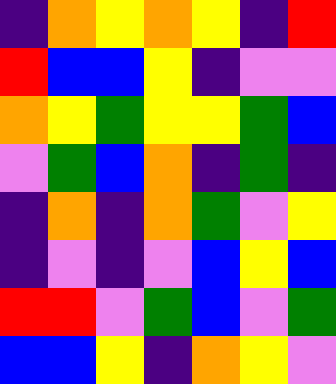[["indigo", "orange", "yellow", "orange", "yellow", "indigo", "red"], ["red", "blue", "blue", "yellow", "indigo", "violet", "violet"], ["orange", "yellow", "green", "yellow", "yellow", "green", "blue"], ["violet", "green", "blue", "orange", "indigo", "green", "indigo"], ["indigo", "orange", "indigo", "orange", "green", "violet", "yellow"], ["indigo", "violet", "indigo", "violet", "blue", "yellow", "blue"], ["red", "red", "violet", "green", "blue", "violet", "green"], ["blue", "blue", "yellow", "indigo", "orange", "yellow", "violet"]]